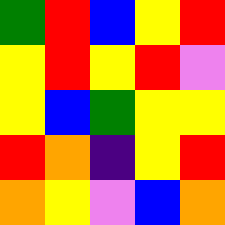[["green", "red", "blue", "yellow", "red"], ["yellow", "red", "yellow", "red", "violet"], ["yellow", "blue", "green", "yellow", "yellow"], ["red", "orange", "indigo", "yellow", "red"], ["orange", "yellow", "violet", "blue", "orange"]]